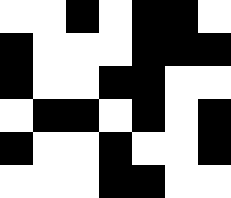[["white", "white", "black", "white", "black", "black", "white"], ["black", "white", "white", "white", "black", "black", "black"], ["black", "white", "white", "black", "black", "white", "white"], ["white", "black", "black", "white", "black", "white", "black"], ["black", "white", "white", "black", "white", "white", "black"], ["white", "white", "white", "black", "black", "white", "white"]]